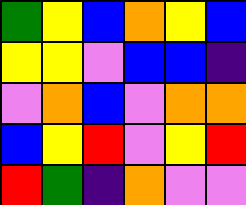[["green", "yellow", "blue", "orange", "yellow", "blue"], ["yellow", "yellow", "violet", "blue", "blue", "indigo"], ["violet", "orange", "blue", "violet", "orange", "orange"], ["blue", "yellow", "red", "violet", "yellow", "red"], ["red", "green", "indigo", "orange", "violet", "violet"]]